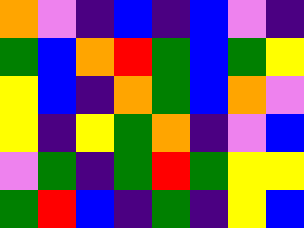[["orange", "violet", "indigo", "blue", "indigo", "blue", "violet", "indigo"], ["green", "blue", "orange", "red", "green", "blue", "green", "yellow"], ["yellow", "blue", "indigo", "orange", "green", "blue", "orange", "violet"], ["yellow", "indigo", "yellow", "green", "orange", "indigo", "violet", "blue"], ["violet", "green", "indigo", "green", "red", "green", "yellow", "yellow"], ["green", "red", "blue", "indigo", "green", "indigo", "yellow", "blue"]]